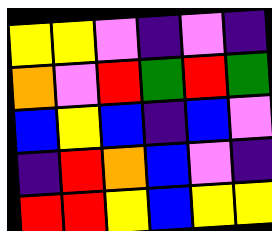[["yellow", "yellow", "violet", "indigo", "violet", "indigo"], ["orange", "violet", "red", "green", "red", "green"], ["blue", "yellow", "blue", "indigo", "blue", "violet"], ["indigo", "red", "orange", "blue", "violet", "indigo"], ["red", "red", "yellow", "blue", "yellow", "yellow"]]